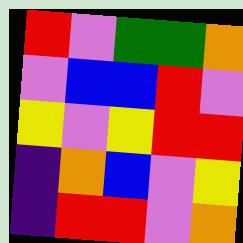[["red", "violet", "green", "green", "orange"], ["violet", "blue", "blue", "red", "violet"], ["yellow", "violet", "yellow", "red", "red"], ["indigo", "orange", "blue", "violet", "yellow"], ["indigo", "red", "red", "violet", "orange"]]